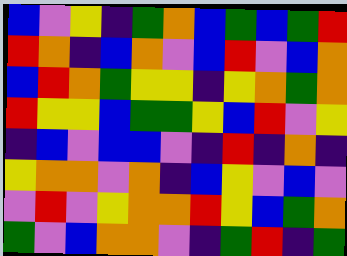[["blue", "violet", "yellow", "indigo", "green", "orange", "blue", "green", "blue", "green", "red"], ["red", "orange", "indigo", "blue", "orange", "violet", "blue", "red", "violet", "blue", "orange"], ["blue", "red", "orange", "green", "yellow", "yellow", "indigo", "yellow", "orange", "green", "orange"], ["red", "yellow", "yellow", "blue", "green", "green", "yellow", "blue", "red", "violet", "yellow"], ["indigo", "blue", "violet", "blue", "blue", "violet", "indigo", "red", "indigo", "orange", "indigo"], ["yellow", "orange", "orange", "violet", "orange", "indigo", "blue", "yellow", "violet", "blue", "violet"], ["violet", "red", "violet", "yellow", "orange", "orange", "red", "yellow", "blue", "green", "orange"], ["green", "violet", "blue", "orange", "orange", "violet", "indigo", "green", "red", "indigo", "green"]]